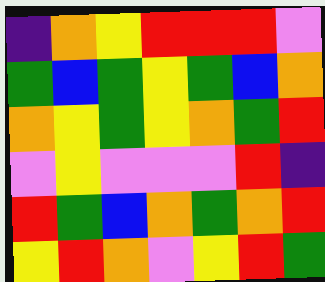[["indigo", "orange", "yellow", "red", "red", "red", "violet"], ["green", "blue", "green", "yellow", "green", "blue", "orange"], ["orange", "yellow", "green", "yellow", "orange", "green", "red"], ["violet", "yellow", "violet", "violet", "violet", "red", "indigo"], ["red", "green", "blue", "orange", "green", "orange", "red"], ["yellow", "red", "orange", "violet", "yellow", "red", "green"]]